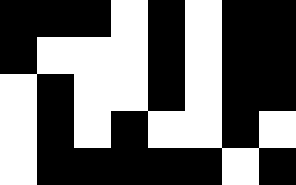[["black", "black", "black", "white", "black", "white", "black", "black"], ["black", "white", "white", "white", "black", "white", "black", "black"], ["white", "black", "white", "white", "black", "white", "black", "black"], ["white", "black", "white", "black", "white", "white", "black", "white"], ["white", "black", "black", "black", "black", "black", "white", "black"]]